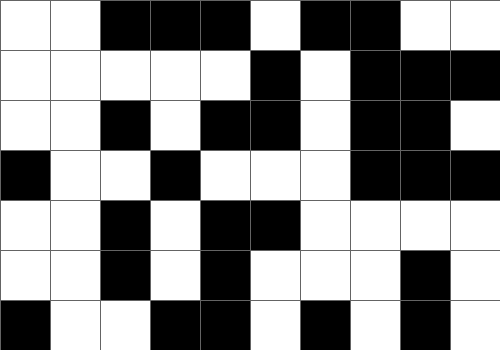[["white", "white", "black", "black", "black", "white", "black", "black", "white", "white"], ["white", "white", "white", "white", "white", "black", "white", "black", "black", "black"], ["white", "white", "black", "white", "black", "black", "white", "black", "black", "white"], ["black", "white", "white", "black", "white", "white", "white", "black", "black", "black"], ["white", "white", "black", "white", "black", "black", "white", "white", "white", "white"], ["white", "white", "black", "white", "black", "white", "white", "white", "black", "white"], ["black", "white", "white", "black", "black", "white", "black", "white", "black", "white"]]